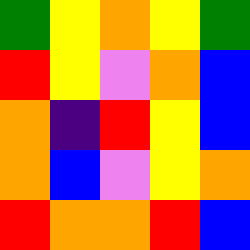[["green", "yellow", "orange", "yellow", "green"], ["red", "yellow", "violet", "orange", "blue"], ["orange", "indigo", "red", "yellow", "blue"], ["orange", "blue", "violet", "yellow", "orange"], ["red", "orange", "orange", "red", "blue"]]